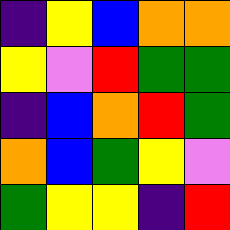[["indigo", "yellow", "blue", "orange", "orange"], ["yellow", "violet", "red", "green", "green"], ["indigo", "blue", "orange", "red", "green"], ["orange", "blue", "green", "yellow", "violet"], ["green", "yellow", "yellow", "indigo", "red"]]